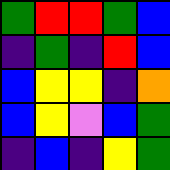[["green", "red", "red", "green", "blue"], ["indigo", "green", "indigo", "red", "blue"], ["blue", "yellow", "yellow", "indigo", "orange"], ["blue", "yellow", "violet", "blue", "green"], ["indigo", "blue", "indigo", "yellow", "green"]]